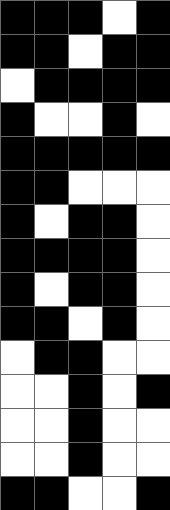[["black", "black", "black", "white", "black"], ["black", "black", "white", "black", "black"], ["white", "black", "black", "black", "black"], ["black", "white", "white", "black", "white"], ["black", "black", "black", "black", "black"], ["black", "black", "white", "white", "white"], ["black", "white", "black", "black", "white"], ["black", "black", "black", "black", "white"], ["black", "white", "black", "black", "white"], ["black", "black", "white", "black", "white"], ["white", "black", "black", "white", "white"], ["white", "white", "black", "white", "black"], ["white", "white", "black", "white", "white"], ["white", "white", "black", "white", "white"], ["black", "black", "white", "white", "black"]]